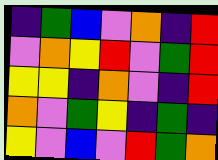[["indigo", "green", "blue", "violet", "orange", "indigo", "red"], ["violet", "orange", "yellow", "red", "violet", "green", "red"], ["yellow", "yellow", "indigo", "orange", "violet", "indigo", "red"], ["orange", "violet", "green", "yellow", "indigo", "green", "indigo"], ["yellow", "violet", "blue", "violet", "red", "green", "orange"]]